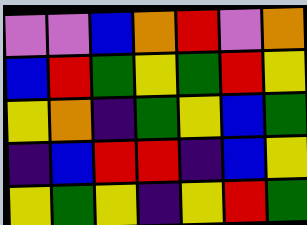[["violet", "violet", "blue", "orange", "red", "violet", "orange"], ["blue", "red", "green", "yellow", "green", "red", "yellow"], ["yellow", "orange", "indigo", "green", "yellow", "blue", "green"], ["indigo", "blue", "red", "red", "indigo", "blue", "yellow"], ["yellow", "green", "yellow", "indigo", "yellow", "red", "green"]]